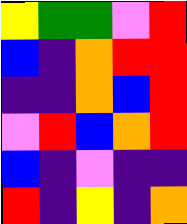[["yellow", "green", "green", "violet", "red"], ["blue", "indigo", "orange", "red", "red"], ["indigo", "indigo", "orange", "blue", "red"], ["violet", "red", "blue", "orange", "red"], ["blue", "indigo", "violet", "indigo", "indigo"], ["red", "indigo", "yellow", "indigo", "orange"]]